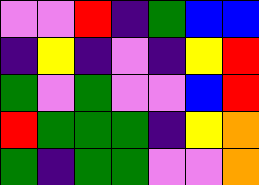[["violet", "violet", "red", "indigo", "green", "blue", "blue"], ["indigo", "yellow", "indigo", "violet", "indigo", "yellow", "red"], ["green", "violet", "green", "violet", "violet", "blue", "red"], ["red", "green", "green", "green", "indigo", "yellow", "orange"], ["green", "indigo", "green", "green", "violet", "violet", "orange"]]